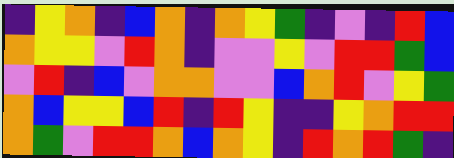[["indigo", "yellow", "orange", "indigo", "blue", "orange", "indigo", "orange", "yellow", "green", "indigo", "violet", "indigo", "red", "blue"], ["orange", "yellow", "yellow", "violet", "red", "orange", "indigo", "violet", "violet", "yellow", "violet", "red", "red", "green", "blue"], ["violet", "red", "indigo", "blue", "violet", "orange", "orange", "violet", "violet", "blue", "orange", "red", "violet", "yellow", "green"], ["orange", "blue", "yellow", "yellow", "blue", "red", "indigo", "red", "yellow", "indigo", "indigo", "yellow", "orange", "red", "red"], ["orange", "green", "violet", "red", "red", "orange", "blue", "orange", "yellow", "indigo", "red", "orange", "red", "green", "indigo"]]